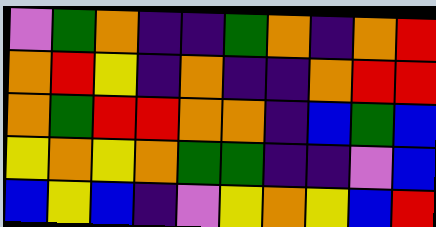[["violet", "green", "orange", "indigo", "indigo", "green", "orange", "indigo", "orange", "red"], ["orange", "red", "yellow", "indigo", "orange", "indigo", "indigo", "orange", "red", "red"], ["orange", "green", "red", "red", "orange", "orange", "indigo", "blue", "green", "blue"], ["yellow", "orange", "yellow", "orange", "green", "green", "indigo", "indigo", "violet", "blue"], ["blue", "yellow", "blue", "indigo", "violet", "yellow", "orange", "yellow", "blue", "red"]]